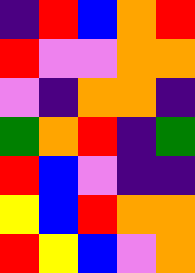[["indigo", "red", "blue", "orange", "red"], ["red", "violet", "violet", "orange", "orange"], ["violet", "indigo", "orange", "orange", "indigo"], ["green", "orange", "red", "indigo", "green"], ["red", "blue", "violet", "indigo", "indigo"], ["yellow", "blue", "red", "orange", "orange"], ["red", "yellow", "blue", "violet", "orange"]]